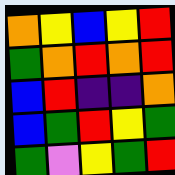[["orange", "yellow", "blue", "yellow", "red"], ["green", "orange", "red", "orange", "red"], ["blue", "red", "indigo", "indigo", "orange"], ["blue", "green", "red", "yellow", "green"], ["green", "violet", "yellow", "green", "red"]]